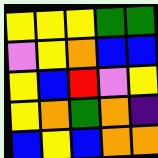[["yellow", "yellow", "yellow", "green", "green"], ["violet", "yellow", "orange", "blue", "blue"], ["yellow", "blue", "red", "violet", "yellow"], ["yellow", "orange", "green", "orange", "indigo"], ["blue", "yellow", "blue", "orange", "orange"]]